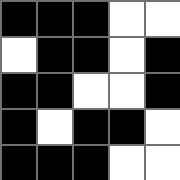[["black", "black", "black", "white", "white"], ["white", "black", "black", "white", "black"], ["black", "black", "white", "white", "black"], ["black", "white", "black", "black", "white"], ["black", "black", "black", "white", "white"]]